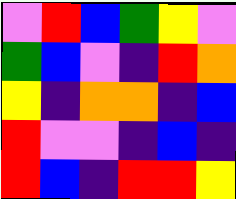[["violet", "red", "blue", "green", "yellow", "violet"], ["green", "blue", "violet", "indigo", "red", "orange"], ["yellow", "indigo", "orange", "orange", "indigo", "blue"], ["red", "violet", "violet", "indigo", "blue", "indigo"], ["red", "blue", "indigo", "red", "red", "yellow"]]